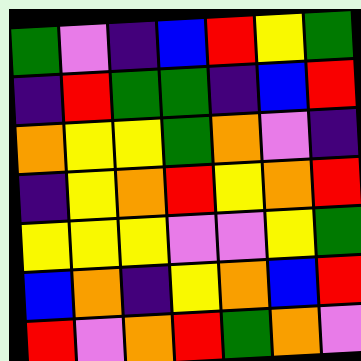[["green", "violet", "indigo", "blue", "red", "yellow", "green"], ["indigo", "red", "green", "green", "indigo", "blue", "red"], ["orange", "yellow", "yellow", "green", "orange", "violet", "indigo"], ["indigo", "yellow", "orange", "red", "yellow", "orange", "red"], ["yellow", "yellow", "yellow", "violet", "violet", "yellow", "green"], ["blue", "orange", "indigo", "yellow", "orange", "blue", "red"], ["red", "violet", "orange", "red", "green", "orange", "violet"]]